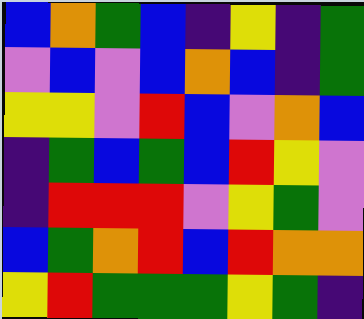[["blue", "orange", "green", "blue", "indigo", "yellow", "indigo", "green"], ["violet", "blue", "violet", "blue", "orange", "blue", "indigo", "green"], ["yellow", "yellow", "violet", "red", "blue", "violet", "orange", "blue"], ["indigo", "green", "blue", "green", "blue", "red", "yellow", "violet"], ["indigo", "red", "red", "red", "violet", "yellow", "green", "violet"], ["blue", "green", "orange", "red", "blue", "red", "orange", "orange"], ["yellow", "red", "green", "green", "green", "yellow", "green", "indigo"]]